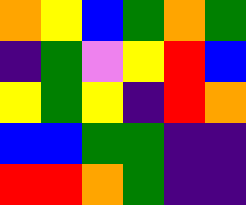[["orange", "yellow", "blue", "green", "orange", "green"], ["indigo", "green", "violet", "yellow", "red", "blue"], ["yellow", "green", "yellow", "indigo", "red", "orange"], ["blue", "blue", "green", "green", "indigo", "indigo"], ["red", "red", "orange", "green", "indigo", "indigo"]]